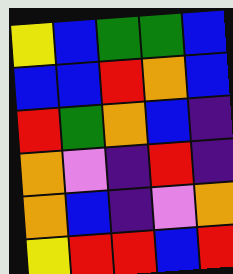[["yellow", "blue", "green", "green", "blue"], ["blue", "blue", "red", "orange", "blue"], ["red", "green", "orange", "blue", "indigo"], ["orange", "violet", "indigo", "red", "indigo"], ["orange", "blue", "indigo", "violet", "orange"], ["yellow", "red", "red", "blue", "red"]]